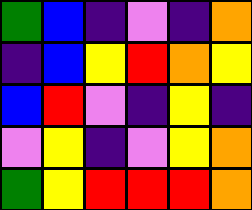[["green", "blue", "indigo", "violet", "indigo", "orange"], ["indigo", "blue", "yellow", "red", "orange", "yellow"], ["blue", "red", "violet", "indigo", "yellow", "indigo"], ["violet", "yellow", "indigo", "violet", "yellow", "orange"], ["green", "yellow", "red", "red", "red", "orange"]]